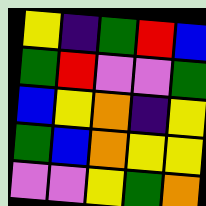[["yellow", "indigo", "green", "red", "blue"], ["green", "red", "violet", "violet", "green"], ["blue", "yellow", "orange", "indigo", "yellow"], ["green", "blue", "orange", "yellow", "yellow"], ["violet", "violet", "yellow", "green", "orange"]]